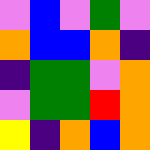[["violet", "blue", "violet", "green", "violet"], ["orange", "blue", "blue", "orange", "indigo"], ["indigo", "green", "green", "violet", "orange"], ["violet", "green", "green", "red", "orange"], ["yellow", "indigo", "orange", "blue", "orange"]]